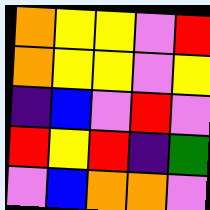[["orange", "yellow", "yellow", "violet", "red"], ["orange", "yellow", "yellow", "violet", "yellow"], ["indigo", "blue", "violet", "red", "violet"], ["red", "yellow", "red", "indigo", "green"], ["violet", "blue", "orange", "orange", "violet"]]